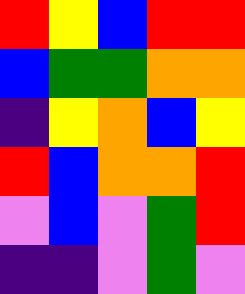[["red", "yellow", "blue", "red", "red"], ["blue", "green", "green", "orange", "orange"], ["indigo", "yellow", "orange", "blue", "yellow"], ["red", "blue", "orange", "orange", "red"], ["violet", "blue", "violet", "green", "red"], ["indigo", "indigo", "violet", "green", "violet"]]